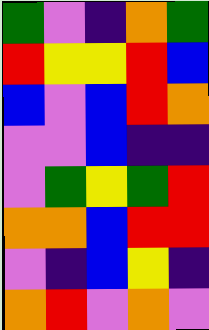[["green", "violet", "indigo", "orange", "green"], ["red", "yellow", "yellow", "red", "blue"], ["blue", "violet", "blue", "red", "orange"], ["violet", "violet", "blue", "indigo", "indigo"], ["violet", "green", "yellow", "green", "red"], ["orange", "orange", "blue", "red", "red"], ["violet", "indigo", "blue", "yellow", "indigo"], ["orange", "red", "violet", "orange", "violet"]]